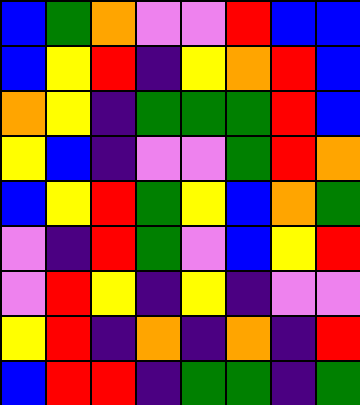[["blue", "green", "orange", "violet", "violet", "red", "blue", "blue"], ["blue", "yellow", "red", "indigo", "yellow", "orange", "red", "blue"], ["orange", "yellow", "indigo", "green", "green", "green", "red", "blue"], ["yellow", "blue", "indigo", "violet", "violet", "green", "red", "orange"], ["blue", "yellow", "red", "green", "yellow", "blue", "orange", "green"], ["violet", "indigo", "red", "green", "violet", "blue", "yellow", "red"], ["violet", "red", "yellow", "indigo", "yellow", "indigo", "violet", "violet"], ["yellow", "red", "indigo", "orange", "indigo", "orange", "indigo", "red"], ["blue", "red", "red", "indigo", "green", "green", "indigo", "green"]]